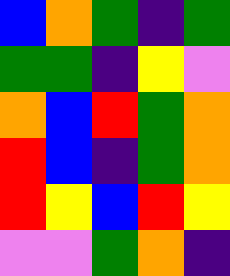[["blue", "orange", "green", "indigo", "green"], ["green", "green", "indigo", "yellow", "violet"], ["orange", "blue", "red", "green", "orange"], ["red", "blue", "indigo", "green", "orange"], ["red", "yellow", "blue", "red", "yellow"], ["violet", "violet", "green", "orange", "indigo"]]